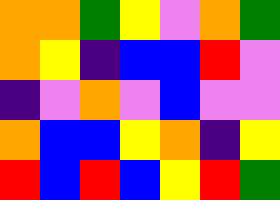[["orange", "orange", "green", "yellow", "violet", "orange", "green"], ["orange", "yellow", "indigo", "blue", "blue", "red", "violet"], ["indigo", "violet", "orange", "violet", "blue", "violet", "violet"], ["orange", "blue", "blue", "yellow", "orange", "indigo", "yellow"], ["red", "blue", "red", "blue", "yellow", "red", "green"]]